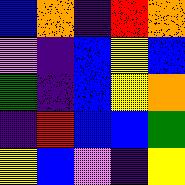[["blue", "orange", "indigo", "red", "orange"], ["violet", "indigo", "blue", "yellow", "blue"], ["green", "indigo", "blue", "yellow", "orange"], ["indigo", "red", "blue", "blue", "green"], ["yellow", "blue", "violet", "indigo", "yellow"]]